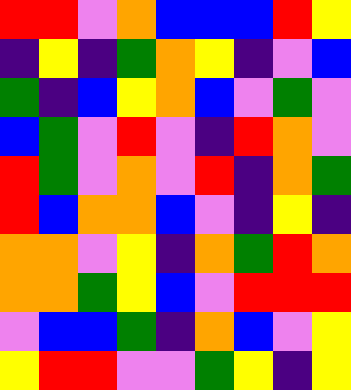[["red", "red", "violet", "orange", "blue", "blue", "blue", "red", "yellow"], ["indigo", "yellow", "indigo", "green", "orange", "yellow", "indigo", "violet", "blue"], ["green", "indigo", "blue", "yellow", "orange", "blue", "violet", "green", "violet"], ["blue", "green", "violet", "red", "violet", "indigo", "red", "orange", "violet"], ["red", "green", "violet", "orange", "violet", "red", "indigo", "orange", "green"], ["red", "blue", "orange", "orange", "blue", "violet", "indigo", "yellow", "indigo"], ["orange", "orange", "violet", "yellow", "indigo", "orange", "green", "red", "orange"], ["orange", "orange", "green", "yellow", "blue", "violet", "red", "red", "red"], ["violet", "blue", "blue", "green", "indigo", "orange", "blue", "violet", "yellow"], ["yellow", "red", "red", "violet", "violet", "green", "yellow", "indigo", "yellow"]]